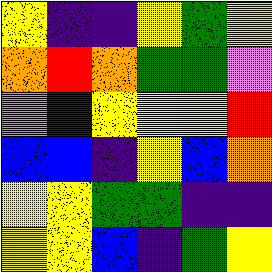[["yellow", "indigo", "indigo", "yellow", "green", "yellow"], ["orange", "red", "orange", "green", "green", "violet"], ["violet", "indigo", "yellow", "yellow", "yellow", "red"], ["blue", "blue", "indigo", "yellow", "blue", "orange"], ["yellow", "yellow", "green", "green", "indigo", "indigo"], ["yellow", "yellow", "blue", "indigo", "green", "yellow"]]